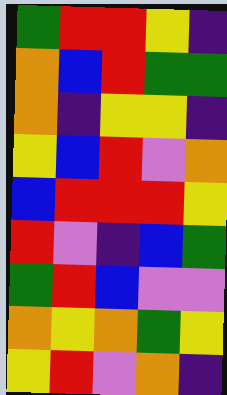[["green", "red", "red", "yellow", "indigo"], ["orange", "blue", "red", "green", "green"], ["orange", "indigo", "yellow", "yellow", "indigo"], ["yellow", "blue", "red", "violet", "orange"], ["blue", "red", "red", "red", "yellow"], ["red", "violet", "indigo", "blue", "green"], ["green", "red", "blue", "violet", "violet"], ["orange", "yellow", "orange", "green", "yellow"], ["yellow", "red", "violet", "orange", "indigo"]]